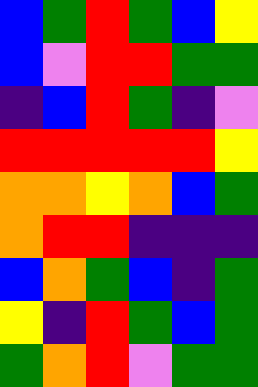[["blue", "green", "red", "green", "blue", "yellow"], ["blue", "violet", "red", "red", "green", "green"], ["indigo", "blue", "red", "green", "indigo", "violet"], ["red", "red", "red", "red", "red", "yellow"], ["orange", "orange", "yellow", "orange", "blue", "green"], ["orange", "red", "red", "indigo", "indigo", "indigo"], ["blue", "orange", "green", "blue", "indigo", "green"], ["yellow", "indigo", "red", "green", "blue", "green"], ["green", "orange", "red", "violet", "green", "green"]]